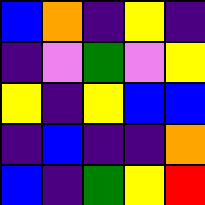[["blue", "orange", "indigo", "yellow", "indigo"], ["indigo", "violet", "green", "violet", "yellow"], ["yellow", "indigo", "yellow", "blue", "blue"], ["indigo", "blue", "indigo", "indigo", "orange"], ["blue", "indigo", "green", "yellow", "red"]]